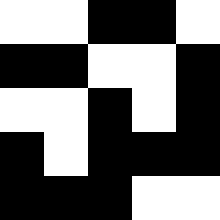[["white", "white", "black", "black", "white"], ["black", "black", "white", "white", "black"], ["white", "white", "black", "white", "black"], ["black", "white", "black", "black", "black"], ["black", "black", "black", "white", "white"]]